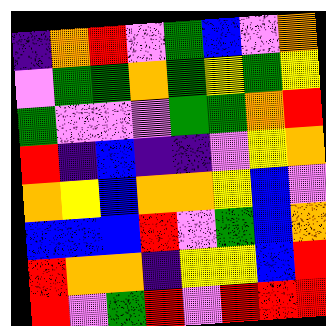[["indigo", "orange", "red", "violet", "green", "blue", "violet", "orange"], ["violet", "green", "green", "orange", "green", "yellow", "green", "yellow"], ["green", "violet", "violet", "violet", "green", "green", "orange", "red"], ["red", "indigo", "blue", "indigo", "indigo", "violet", "yellow", "orange"], ["orange", "yellow", "blue", "orange", "orange", "yellow", "blue", "violet"], ["blue", "blue", "blue", "red", "violet", "green", "blue", "orange"], ["red", "orange", "orange", "indigo", "yellow", "yellow", "blue", "red"], ["red", "violet", "green", "red", "violet", "red", "red", "red"]]